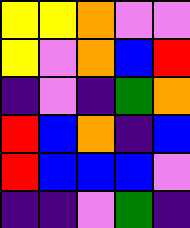[["yellow", "yellow", "orange", "violet", "violet"], ["yellow", "violet", "orange", "blue", "red"], ["indigo", "violet", "indigo", "green", "orange"], ["red", "blue", "orange", "indigo", "blue"], ["red", "blue", "blue", "blue", "violet"], ["indigo", "indigo", "violet", "green", "indigo"]]